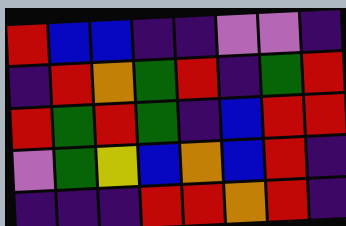[["red", "blue", "blue", "indigo", "indigo", "violet", "violet", "indigo"], ["indigo", "red", "orange", "green", "red", "indigo", "green", "red"], ["red", "green", "red", "green", "indigo", "blue", "red", "red"], ["violet", "green", "yellow", "blue", "orange", "blue", "red", "indigo"], ["indigo", "indigo", "indigo", "red", "red", "orange", "red", "indigo"]]